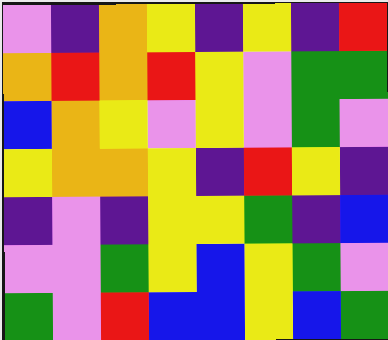[["violet", "indigo", "orange", "yellow", "indigo", "yellow", "indigo", "red"], ["orange", "red", "orange", "red", "yellow", "violet", "green", "green"], ["blue", "orange", "yellow", "violet", "yellow", "violet", "green", "violet"], ["yellow", "orange", "orange", "yellow", "indigo", "red", "yellow", "indigo"], ["indigo", "violet", "indigo", "yellow", "yellow", "green", "indigo", "blue"], ["violet", "violet", "green", "yellow", "blue", "yellow", "green", "violet"], ["green", "violet", "red", "blue", "blue", "yellow", "blue", "green"]]